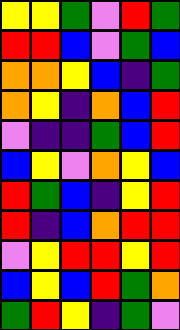[["yellow", "yellow", "green", "violet", "red", "green"], ["red", "red", "blue", "violet", "green", "blue"], ["orange", "orange", "yellow", "blue", "indigo", "green"], ["orange", "yellow", "indigo", "orange", "blue", "red"], ["violet", "indigo", "indigo", "green", "blue", "red"], ["blue", "yellow", "violet", "orange", "yellow", "blue"], ["red", "green", "blue", "indigo", "yellow", "red"], ["red", "indigo", "blue", "orange", "red", "red"], ["violet", "yellow", "red", "red", "yellow", "red"], ["blue", "yellow", "blue", "red", "green", "orange"], ["green", "red", "yellow", "indigo", "green", "violet"]]